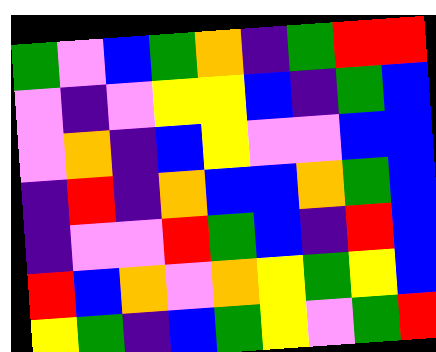[["green", "violet", "blue", "green", "orange", "indigo", "green", "red", "red"], ["violet", "indigo", "violet", "yellow", "yellow", "blue", "indigo", "green", "blue"], ["violet", "orange", "indigo", "blue", "yellow", "violet", "violet", "blue", "blue"], ["indigo", "red", "indigo", "orange", "blue", "blue", "orange", "green", "blue"], ["indigo", "violet", "violet", "red", "green", "blue", "indigo", "red", "blue"], ["red", "blue", "orange", "violet", "orange", "yellow", "green", "yellow", "blue"], ["yellow", "green", "indigo", "blue", "green", "yellow", "violet", "green", "red"]]